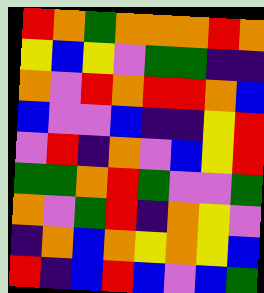[["red", "orange", "green", "orange", "orange", "orange", "red", "orange"], ["yellow", "blue", "yellow", "violet", "green", "green", "indigo", "indigo"], ["orange", "violet", "red", "orange", "red", "red", "orange", "blue"], ["blue", "violet", "violet", "blue", "indigo", "indigo", "yellow", "red"], ["violet", "red", "indigo", "orange", "violet", "blue", "yellow", "red"], ["green", "green", "orange", "red", "green", "violet", "violet", "green"], ["orange", "violet", "green", "red", "indigo", "orange", "yellow", "violet"], ["indigo", "orange", "blue", "orange", "yellow", "orange", "yellow", "blue"], ["red", "indigo", "blue", "red", "blue", "violet", "blue", "green"]]